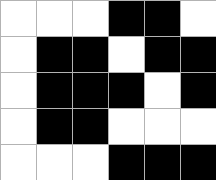[["white", "white", "white", "black", "black", "white"], ["white", "black", "black", "white", "black", "black"], ["white", "black", "black", "black", "white", "black"], ["white", "black", "black", "white", "white", "white"], ["white", "white", "white", "black", "black", "black"]]